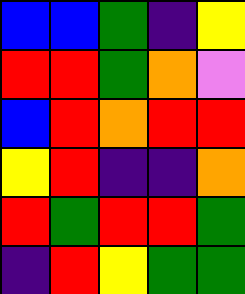[["blue", "blue", "green", "indigo", "yellow"], ["red", "red", "green", "orange", "violet"], ["blue", "red", "orange", "red", "red"], ["yellow", "red", "indigo", "indigo", "orange"], ["red", "green", "red", "red", "green"], ["indigo", "red", "yellow", "green", "green"]]